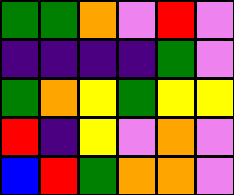[["green", "green", "orange", "violet", "red", "violet"], ["indigo", "indigo", "indigo", "indigo", "green", "violet"], ["green", "orange", "yellow", "green", "yellow", "yellow"], ["red", "indigo", "yellow", "violet", "orange", "violet"], ["blue", "red", "green", "orange", "orange", "violet"]]